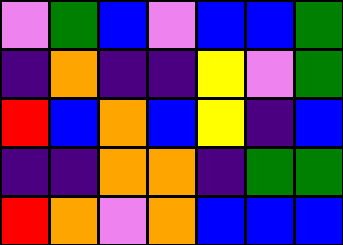[["violet", "green", "blue", "violet", "blue", "blue", "green"], ["indigo", "orange", "indigo", "indigo", "yellow", "violet", "green"], ["red", "blue", "orange", "blue", "yellow", "indigo", "blue"], ["indigo", "indigo", "orange", "orange", "indigo", "green", "green"], ["red", "orange", "violet", "orange", "blue", "blue", "blue"]]